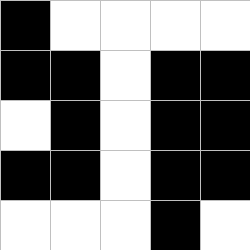[["black", "white", "white", "white", "white"], ["black", "black", "white", "black", "black"], ["white", "black", "white", "black", "black"], ["black", "black", "white", "black", "black"], ["white", "white", "white", "black", "white"]]